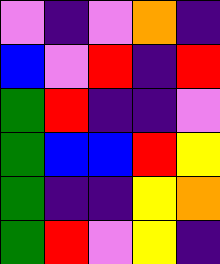[["violet", "indigo", "violet", "orange", "indigo"], ["blue", "violet", "red", "indigo", "red"], ["green", "red", "indigo", "indigo", "violet"], ["green", "blue", "blue", "red", "yellow"], ["green", "indigo", "indigo", "yellow", "orange"], ["green", "red", "violet", "yellow", "indigo"]]